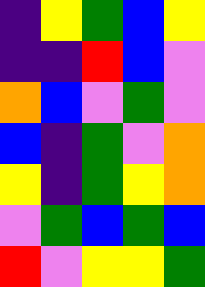[["indigo", "yellow", "green", "blue", "yellow"], ["indigo", "indigo", "red", "blue", "violet"], ["orange", "blue", "violet", "green", "violet"], ["blue", "indigo", "green", "violet", "orange"], ["yellow", "indigo", "green", "yellow", "orange"], ["violet", "green", "blue", "green", "blue"], ["red", "violet", "yellow", "yellow", "green"]]